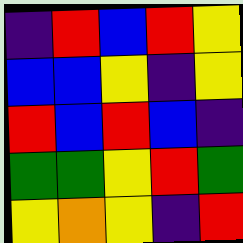[["indigo", "red", "blue", "red", "yellow"], ["blue", "blue", "yellow", "indigo", "yellow"], ["red", "blue", "red", "blue", "indigo"], ["green", "green", "yellow", "red", "green"], ["yellow", "orange", "yellow", "indigo", "red"]]